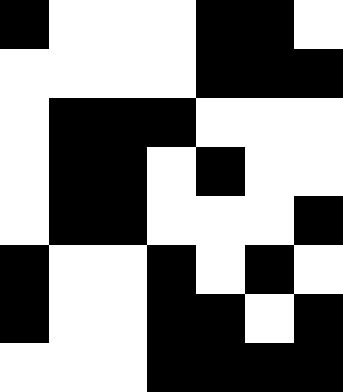[["black", "white", "white", "white", "black", "black", "white"], ["white", "white", "white", "white", "black", "black", "black"], ["white", "black", "black", "black", "white", "white", "white"], ["white", "black", "black", "white", "black", "white", "white"], ["white", "black", "black", "white", "white", "white", "black"], ["black", "white", "white", "black", "white", "black", "white"], ["black", "white", "white", "black", "black", "white", "black"], ["white", "white", "white", "black", "black", "black", "black"]]